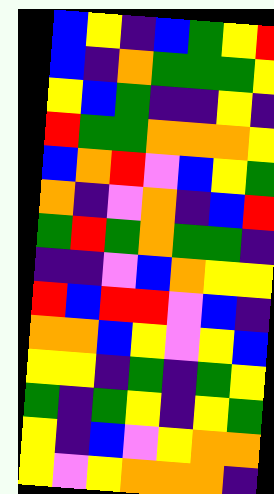[["blue", "yellow", "indigo", "blue", "green", "yellow", "red"], ["blue", "indigo", "orange", "green", "green", "green", "yellow"], ["yellow", "blue", "green", "indigo", "indigo", "yellow", "indigo"], ["red", "green", "green", "orange", "orange", "orange", "yellow"], ["blue", "orange", "red", "violet", "blue", "yellow", "green"], ["orange", "indigo", "violet", "orange", "indigo", "blue", "red"], ["green", "red", "green", "orange", "green", "green", "indigo"], ["indigo", "indigo", "violet", "blue", "orange", "yellow", "yellow"], ["red", "blue", "red", "red", "violet", "blue", "indigo"], ["orange", "orange", "blue", "yellow", "violet", "yellow", "blue"], ["yellow", "yellow", "indigo", "green", "indigo", "green", "yellow"], ["green", "indigo", "green", "yellow", "indigo", "yellow", "green"], ["yellow", "indigo", "blue", "violet", "yellow", "orange", "orange"], ["yellow", "violet", "yellow", "orange", "orange", "orange", "indigo"]]